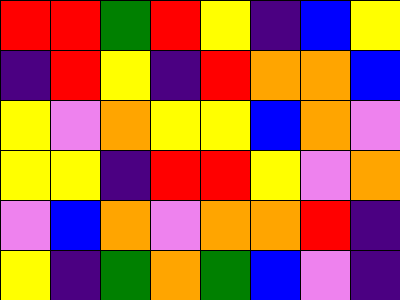[["red", "red", "green", "red", "yellow", "indigo", "blue", "yellow"], ["indigo", "red", "yellow", "indigo", "red", "orange", "orange", "blue"], ["yellow", "violet", "orange", "yellow", "yellow", "blue", "orange", "violet"], ["yellow", "yellow", "indigo", "red", "red", "yellow", "violet", "orange"], ["violet", "blue", "orange", "violet", "orange", "orange", "red", "indigo"], ["yellow", "indigo", "green", "orange", "green", "blue", "violet", "indigo"]]